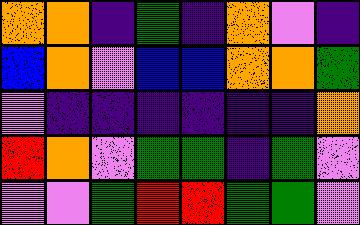[["orange", "orange", "indigo", "green", "indigo", "orange", "violet", "indigo"], ["blue", "orange", "violet", "blue", "blue", "orange", "orange", "green"], ["violet", "indigo", "indigo", "indigo", "indigo", "indigo", "indigo", "orange"], ["red", "orange", "violet", "green", "green", "indigo", "green", "violet"], ["violet", "violet", "green", "red", "red", "green", "green", "violet"]]